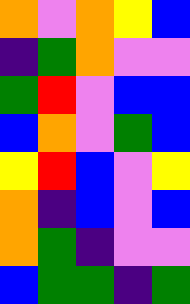[["orange", "violet", "orange", "yellow", "blue"], ["indigo", "green", "orange", "violet", "violet"], ["green", "red", "violet", "blue", "blue"], ["blue", "orange", "violet", "green", "blue"], ["yellow", "red", "blue", "violet", "yellow"], ["orange", "indigo", "blue", "violet", "blue"], ["orange", "green", "indigo", "violet", "violet"], ["blue", "green", "green", "indigo", "green"]]